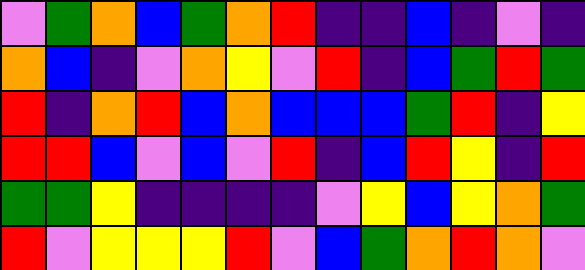[["violet", "green", "orange", "blue", "green", "orange", "red", "indigo", "indigo", "blue", "indigo", "violet", "indigo"], ["orange", "blue", "indigo", "violet", "orange", "yellow", "violet", "red", "indigo", "blue", "green", "red", "green"], ["red", "indigo", "orange", "red", "blue", "orange", "blue", "blue", "blue", "green", "red", "indigo", "yellow"], ["red", "red", "blue", "violet", "blue", "violet", "red", "indigo", "blue", "red", "yellow", "indigo", "red"], ["green", "green", "yellow", "indigo", "indigo", "indigo", "indigo", "violet", "yellow", "blue", "yellow", "orange", "green"], ["red", "violet", "yellow", "yellow", "yellow", "red", "violet", "blue", "green", "orange", "red", "orange", "violet"]]